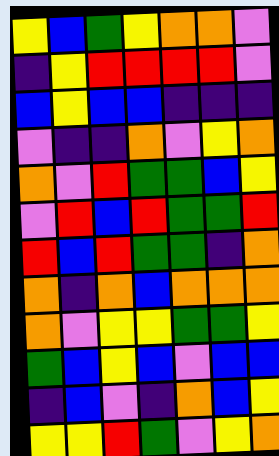[["yellow", "blue", "green", "yellow", "orange", "orange", "violet"], ["indigo", "yellow", "red", "red", "red", "red", "violet"], ["blue", "yellow", "blue", "blue", "indigo", "indigo", "indigo"], ["violet", "indigo", "indigo", "orange", "violet", "yellow", "orange"], ["orange", "violet", "red", "green", "green", "blue", "yellow"], ["violet", "red", "blue", "red", "green", "green", "red"], ["red", "blue", "red", "green", "green", "indigo", "orange"], ["orange", "indigo", "orange", "blue", "orange", "orange", "orange"], ["orange", "violet", "yellow", "yellow", "green", "green", "yellow"], ["green", "blue", "yellow", "blue", "violet", "blue", "blue"], ["indigo", "blue", "violet", "indigo", "orange", "blue", "yellow"], ["yellow", "yellow", "red", "green", "violet", "yellow", "orange"]]